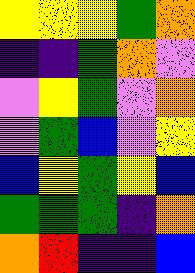[["yellow", "yellow", "yellow", "green", "orange"], ["indigo", "indigo", "green", "orange", "violet"], ["violet", "yellow", "green", "violet", "orange"], ["violet", "green", "blue", "violet", "yellow"], ["blue", "yellow", "green", "yellow", "blue"], ["green", "green", "green", "indigo", "orange"], ["orange", "red", "indigo", "indigo", "blue"]]